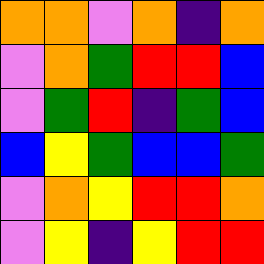[["orange", "orange", "violet", "orange", "indigo", "orange"], ["violet", "orange", "green", "red", "red", "blue"], ["violet", "green", "red", "indigo", "green", "blue"], ["blue", "yellow", "green", "blue", "blue", "green"], ["violet", "orange", "yellow", "red", "red", "orange"], ["violet", "yellow", "indigo", "yellow", "red", "red"]]